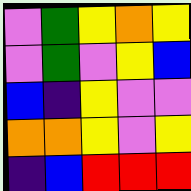[["violet", "green", "yellow", "orange", "yellow"], ["violet", "green", "violet", "yellow", "blue"], ["blue", "indigo", "yellow", "violet", "violet"], ["orange", "orange", "yellow", "violet", "yellow"], ["indigo", "blue", "red", "red", "red"]]